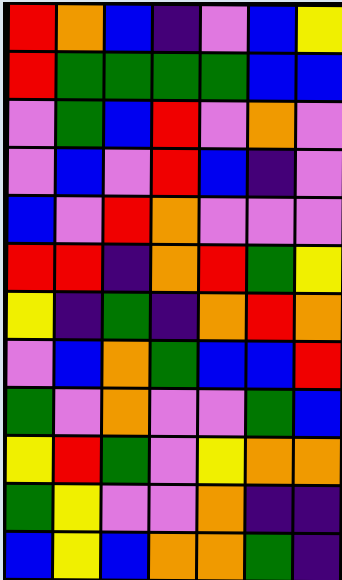[["red", "orange", "blue", "indigo", "violet", "blue", "yellow"], ["red", "green", "green", "green", "green", "blue", "blue"], ["violet", "green", "blue", "red", "violet", "orange", "violet"], ["violet", "blue", "violet", "red", "blue", "indigo", "violet"], ["blue", "violet", "red", "orange", "violet", "violet", "violet"], ["red", "red", "indigo", "orange", "red", "green", "yellow"], ["yellow", "indigo", "green", "indigo", "orange", "red", "orange"], ["violet", "blue", "orange", "green", "blue", "blue", "red"], ["green", "violet", "orange", "violet", "violet", "green", "blue"], ["yellow", "red", "green", "violet", "yellow", "orange", "orange"], ["green", "yellow", "violet", "violet", "orange", "indigo", "indigo"], ["blue", "yellow", "blue", "orange", "orange", "green", "indigo"]]